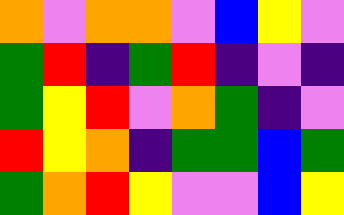[["orange", "violet", "orange", "orange", "violet", "blue", "yellow", "violet"], ["green", "red", "indigo", "green", "red", "indigo", "violet", "indigo"], ["green", "yellow", "red", "violet", "orange", "green", "indigo", "violet"], ["red", "yellow", "orange", "indigo", "green", "green", "blue", "green"], ["green", "orange", "red", "yellow", "violet", "violet", "blue", "yellow"]]